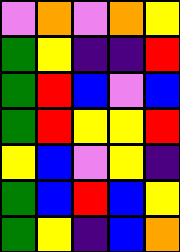[["violet", "orange", "violet", "orange", "yellow"], ["green", "yellow", "indigo", "indigo", "red"], ["green", "red", "blue", "violet", "blue"], ["green", "red", "yellow", "yellow", "red"], ["yellow", "blue", "violet", "yellow", "indigo"], ["green", "blue", "red", "blue", "yellow"], ["green", "yellow", "indigo", "blue", "orange"]]